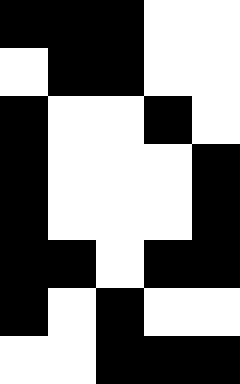[["black", "black", "black", "white", "white"], ["white", "black", "black", "white", "white"], ["black", "white", "white", "black", "white"], ["black", "white", "white", "white", "black"], ["black", "white", "white", "white", "black"], ["black", "black", "white", "black", "black"], ["black", "white", "black", "white", "white"], ["white", "white", "black", "black", "black"]]